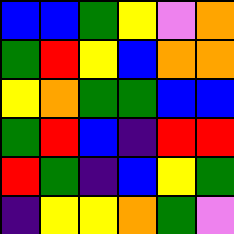[["blue", "blue", "green", "yellow", "violet", "orange"], ["green", "red", "yellow", "blue", "orange", "orange"], ["yellow", "orange", "green", "green", "blue", "blue"], ["green", "red", "blue", "indigo", "red", "red"], ["red", "green", "indigo", "blue", "yellow", "green"], ["indigo", "yellow", "yellow", "orange", "green", "violet"]]